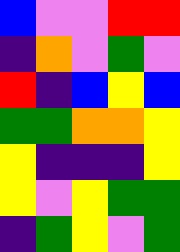[["blue", "violet", "violet", "red", "red"], ["indigo", "orange", "violet", "green", "violet"], ["red", "indigo", "blue", "yellow", "blue"], ["green", "green", "orange", "orange", "yellow"], ["yellow", "indigo", "indigo", "indigo", "yellow"], ["yellow", "violet", "yellow", "green", "green"], ["indigo", "green", "yellow", "violet", "green"]]